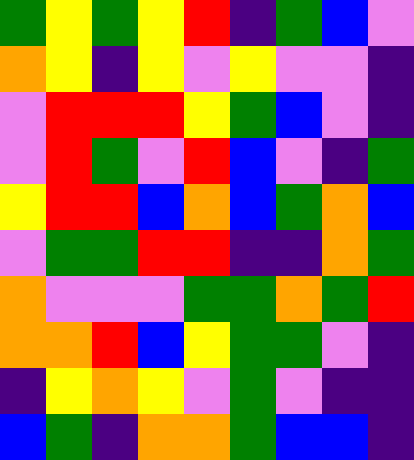[["green", "yellow", "green", "yellow", "red", "indigo", "green", "blue", "violet"], ["orange", "yellow", "indigo", "yellow", "violet", "yellow", "violet", "violet", "indigo"], ["violet", "red", "red", "red", "yellow", "green", "blue", "violet", "indigo"], ["violet", "red", "green", "violet", "red", "blue", "violet", "indigo", "green"], ["yellow", "red", "red", "blue", "orange", "blue", "green", "orange", "blue"], ["violet", "green", "green", "red", "red", "indigo", "indigo", "orange", "green"], ["orange", "violet", "violet", "violet", "green", "green", "orange", "green", "red"], ["orange", "orange", "red", "blue", "yellow", "green", "green", "violet", "indigo"], ["indigo", "yellow", "orange", "yellow", "violet", "green", "violet", "indigo", "indigo"], ["blue", "green", "indigo", "orange", "orange", "green", "blue", "blue", "indigo"]]